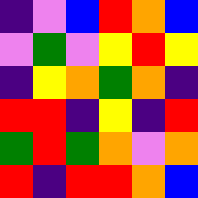[["indigo", "violet", "blue", "red", "orange", "blue"], ["violet", "green", "violet", "yellow", "red", "yellow"], ["indigo", "yellow", "orange", "green", "orange", "indigo"], ["red", "red", "indigo", "yellow", "indigo", "red"], ["green", "red", "green", "orange", "violet", "orange"], ["red", "indigo", "red", "red", "orange", "blue"]]